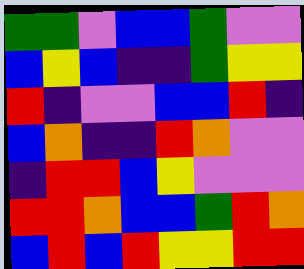[["green", "green", "violet", "blue", "blue", "green", "violet", "violet"], ["blue", "yellow", "blue", "indigo", "indigo", "green", "yellow", "yellow"], ["red", "indigo", "violet", "violet", "blue", "blue", "red", "indigo"], ["blue", "orange", "indigo", "indigo", "red", "orange", "violet", "violet"], ["indigo", "red", "red", "blue", "yellow", "violet", "violet", "violet"], ["red", "red", "orange", "blue", "blue", "green", "red", "orange"], ["blue", "red", "blue", "red", "yellow", "yellow", "red", "red"]]